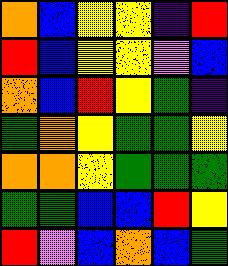[["orange", "blue", "yellow", "yellow", "indigo", "red"], ["red", "blue", "yellow", "yellow", "violet", "blue"], ["orange", "blue", "red", "yellow", "green", "indigo"], ["green", "orange", "yellow", "green", "green", "yellow"], ["orange", "orange", "yellow", "green", "green", "green"], ["green", "green", "blue", "blue", "red", "yellow"], ["red", "violet", "blue", "orange", "blue", "green"]]